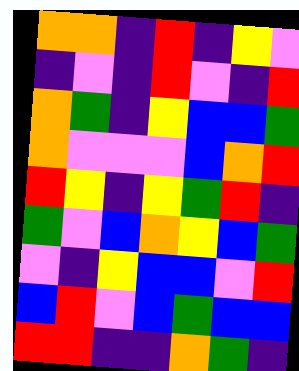[["orange", "orange", "indigo", "red", "indigo", "yellow", "violet"], ["indigo", "violet", "indigo", "red", "violet", "indigo", "red"], ["orange", "green", "indigo", "yellow", "blue", "blue", "green"], ["orange", "violet", "violet", "violet", "blue", "orange", "red"], ["red", "yellow", "indigo", "yellow", "green", "red", "indigo"], ["green", "violet", "blue", "orange", "yellow", "blue", "green"], ["violet", "indigo", "yellow", "blue", "blue", "violet", "red"], ["blue", "red", "violet", "blue", "green", "blue", "blue"], ["red", "red", "indigo", "indigo", "orange", "green", "indigo"]]